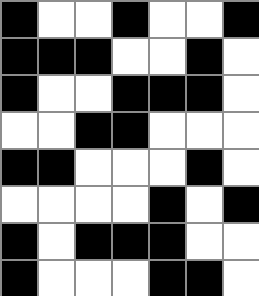[["black", "white", "white", "black", "white", "white", "black"], ["black", "black", "black", "white", "white", "black", "white"], ["black", "white", "white", "black", "black", "black", "white"], ["white", "white", "black", "black", "white", "white", "white"], ["black", "black", "white", "white", "white", "black", "white"], ["white", "white", "white", "white", "black", "white", "black"], ["black", "white", "black", "black", "black", "white", "white"], ["black", "white", "white", "white", "black", "black", "white"]]